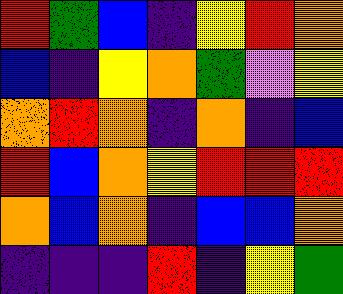[["red", "green", "blue", "indigo", "yellow", "red", "orange"], ["blue", "indigo", "yellow", "orange", "green", "violet", "yellow"], ["orange", "red", "orange", "indigo", "orange", "indigo", "blue"], ["red", "blue", "orange", "yellow", "red", "red", "red"], ["orange", "blue", "orange", "indigo", "blue", "blue", "orange"], ["indigo", "indigo", "indigo", "red", "indigo", "yellow", "green"]]